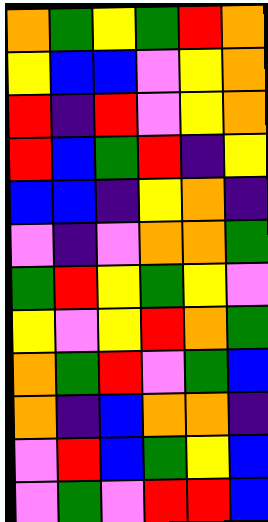[["orange", "green", "yellow", "green", "red", "orange"], ["yellow", "blue", "blue", "violet", "yellow", "orange"], ["red", "indigo", "red", "violet", "yellow", "orange"], ["red", "blue", "green", "red", "indigo", "yellow"], ["blue", "blue", "indigo", "yellow", "orange", "indigo"], ["violet", "indigo", "violet", "orange", "orange", "green"], ["green", "red", "yellow", "green", "yellow", "violet"], ["yellow", "violet", "yellow", "red", "orange", "green"], ["orange", "green", "red", "violet", "green", "blue"], ["orange", "indigo", "blue", "orange", "orange", "indigo"], ["violet", "red", "blue", "green", "yellow", "blue"], ["violet", "green", "violet", "red", "red", "blue"]]